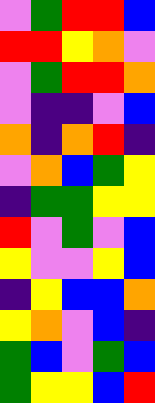[["violet", "green", "red", "red", "blue"], ["red", "red", "yellow", "orange", "violet"], ["violet", "green", "red", "red", "orange"], ["violet", "indigo", "indigo", "violet", "blue"], ["orange", "indigo", "orange", "red", "indigo"], ["violet", "orange", "blue", "green", "yellow"], ["indigo", "green", "green", "yellow", "yellow"], ["red", "violet", "green", "violet", "blue"], ["yellow", "violet", "violet", "yellow", "blue"], ["indigo", "yellow", "blue", "blue", "orange"], ["yellow", "orange", "violet", "blue", "indigo"], ["green", "blue", "violet", "green", "blue"], ["green", "yellow", "yellow", "blue", "red"]]